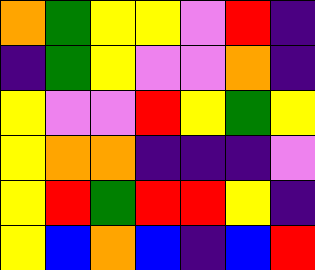[["orange", "green", "yellow", "yellow", "violet", "red", "indigo"], ["indigo", "green", "yellow", "violet", "violet", "orange", "indigo"], ["yellow", "violet", "violet", "red", "yellow", "green", "yellow"], ["yellow", "orange", "orange", "indigo", "indigo", "indigo", "violet"], ["yellow", "red", "green", "red", "red", "yellow", "indigo"], ["yellow", "blue", "orange", "blue", "indigo", "blue", "red"]]